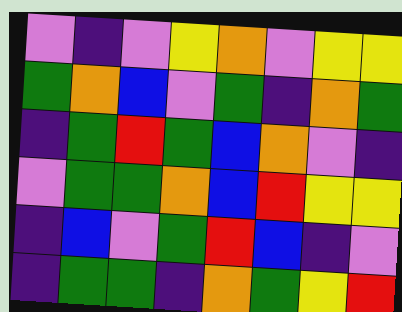[["violet", "indigo", "violet", "yellow", "orange", "violet", "yellow", "yellow"], ["green", "orange", "blue", "violet", "green", "indigo", "orange", "green"], ["indigo", "green", "red", "green", "blue", "orange", "violet", "indigo"], ["violet", "green", "green", "orange", "blue", "red", "yellow", "yellow"], ["indigo", "blue", "violet", "green", "red", "blue", "indigo", "violet"], ["indigo", "green", "green", "indigo", "orange", "green", "yellow", "red"]]